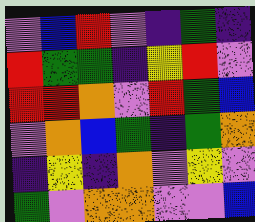[["violet", "blue", "red", "violet", "indigo", "green", "indigo"], ["red", "green", "green", "indigo", "yellow", "red", "violet"], ["red", "red", "orange", "violet", "red", "green", "blue"], ["violet", "orange", "blue", "green", "indigo", "green", "orange"], ["indigo", "yellow", "indigo", "orange", "violet", "yellow", "violet"], ["green", "violet", "orange", "orange", "violet", "violet", "blue"]]